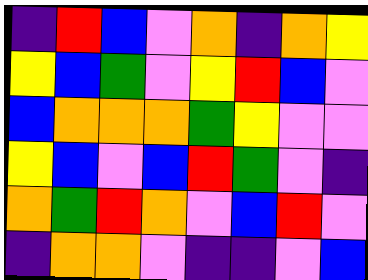[["indigo", "red", "blue", "violet", "orange", "indigo", "orange", "yellow"], ["yellow", "blue", "green", "violet", "yellow", "red", "blue", "violet"], ["blue", "orange", "orange", "orange", "green", "yellow", "violet", "violet"], ["yellow", "blue", "violet", "blue", "red", "green", "violet", "indigo"], ["orange", "green", "red", "orange", "violet", "blue", "red", "violet"], ["indigo", "orange", "orange", "violet", "indigo", "indigo", "violet", "blue"]]